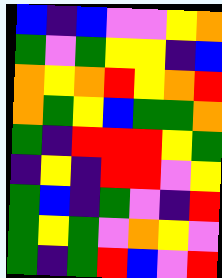[["blue", "indigo", "blue", "violet", "violet", "yellow", "orange"], ["green", "violet", "green", "yellow", "yellow", "indigo", "blue"], ["orange", "yellow", "orange", "red", "yellow", "orange", "red"], ["orange", "green", "yellow", "blue", "green", "green", "orange"], ["green", "indigo", "red", "red", "red", "yellow", "green"], ["indigo", "yellow", "indigo", "red", "red", "violet", "yellow"], ["green", "blue", "indigo", "green", "violet", "indigo", "red"], ["green", "yellow", "green", "violet", "orange", "yellow", "violet"], ["green", "indigo", "green", "red", "blue", "violet", "red"]]